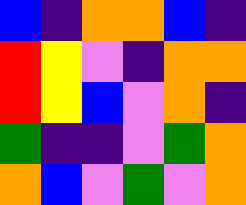[["blue", "indigo", "orange", "orange", "blue", "indigo"], ["red", "yellow", "violet", "indigo", "orange", "orange"], ["red", "yellow", "blue", "violet", "orange", "indigo"], ["green", "indigo", "indigo", "violet", "green", "orange"], ["orange", "blue", "violet", "green", "violet", "orange"]]